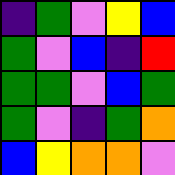[["indigo", "green", "violet", "yellow", "blue"], ["green", "violet", "blue", "indigo", "red"], ["green", "green", "violet", "blue", "green"], ["green", "violet", "indigo", "green", "orange"], ["blue", "yellow", "orange", "orange", "violet"]]